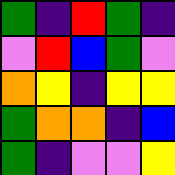[["green", "indigo", "red", "green", "indigo"], ["violet", "red", "blue", "green", "violet"], ["orange", "yellow", "indigo", "yellow", "yellow"], ["green", "orange", "orange", "indigo", "blue"], ["green", "indigo", "violet", "violet", "yellow"]]